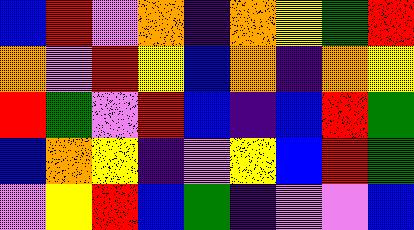[["blue", "red", "violet", "orange", "indigo", "orange", "yellow", "green", "red"], ["orange", "violet", "red", "yellow", "blue", "orange", "indigo", "orange", "yellow"], ["red", "green", "violet", "red", "blue", "indigo", "blue", "red", "green"], ["blue", "orange", "yellow", "indigo", "violet", "yellow", "blue", "red", "green"], ["violet", "yellow", "red", "blue", "green", "indigo", "violet", "violet", "blue"]]